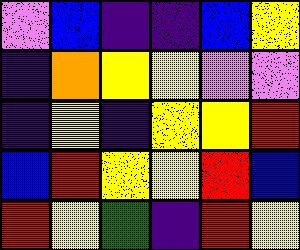[["violet", "blue", "indigo", "indigo", "blue", "yellow"], ["indigo", "orange", "yellow", "yellow", "violet", "violet"], ["indigo", "yellow", "indigo", "yellow", "yellow", "red"], ["blue", "red", "yellow", "yellow", "red", "blue"], ["red", "yellow", "green", "indigo", "red", "yellow"]]